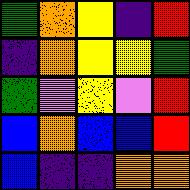[["green", "orange", "yellow", "indigo", "red"], ["indigo", "orange", "yellow", "yellow", "green"], ["green", "violet", "yellow", "violet", "red"], ["blue", "orange", "blue", "blue", "red"], ["blue", "indigo", "indigo", "orange", "orange"]]